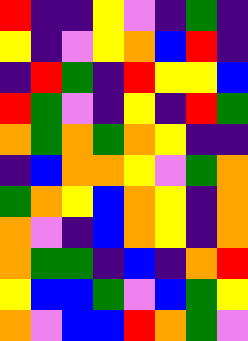[["red", "indigo", "indigo", "yellow", "violet", "indigo", "green", "indigo"], ["yellow", "indigo", "violet", "yellow", "orange", "blue", "red", "indigo"], ["indigo", "red", "green", "indigo", "red", "yellow", "yellow", "blue"], ["red", "green", "violet", "indigo", "yellow", "indigo", "red", "green"], ["orange", "green", "orange", "green", "orange", "yellow", "indigo", "indigo"], ["indigo", "blue", "orange", "orange", "yellow", "violet", "green", "orange"], ["green", "orange", "yellow", "blue", "orange", "yellow", "indigo", "orange"], ["orange", "violet", "indigo", "blue", "orange", "yellow", "indigo", "orange"], ["orange", "green", "green", "indigo", "blue", "indigo", "orange", "red"], ["yellow", "blue", "blue", "green", "violet", "blue", "green", "yellow"], ["orange", "violet", "blue", "blue", "red", "orange", "green", "violet"]]